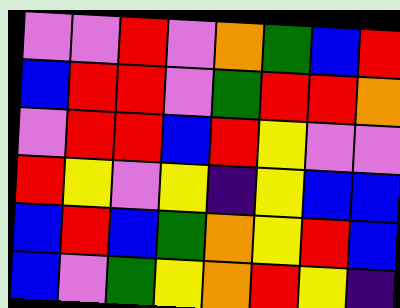[["violet", "violet", "red", "violet", "orange", "green", "blue", "red"], ["blue", "red", "red", "violet", "green", "red", "red", "orange"], ["violet", "red", "red", "blue", "red", "yellow", "violet", "violet"], ["red", "yellow", "violet", "yellow", "indigo", "yellow", "blue", "blue"], ["blue", "red", "blue", "green", "orange", "yellow", "red", "blue"], ["blue", "violet", "green", "yellow", "orange", "red", "yellow", "indigo"]]